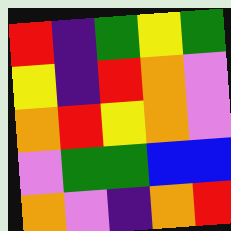[["red", "indigo", "green", "yellow", "green"], ["yellow", "indigo", "red", "orange", "violet"], ["orange", "red", "yellow", "orange", "violet"], ["violet", "green", "green", "blue", "blue"], ["orange", "violet", "indigo", "orange", "red"]]